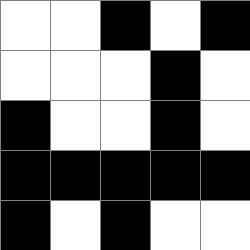[["white", "white", "black", "white", "black"], ["white", "white", "white", "black", "white"], ["black", "white", "white", "black", "white"], ["black", "black", "black", "black", "black"], ["black", "white", "black", "white", "white"]]